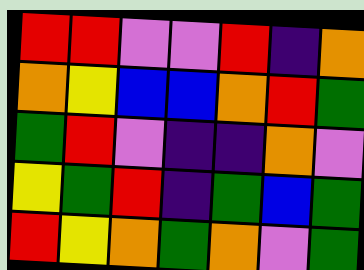[["red", "red", "violet", "violet", "red", "indigo", "orange"], ["orange", "yellow", "blue", "blue", "orange", "red", "green"], ["green", "red", "violet", "indigo", "indigo", "orange", "violet"], ["yellow", "green", "red", "indigo", "green", "blue", "green"], ["red", "yellow", "orange", "green", "orange", "violet", "green"]]